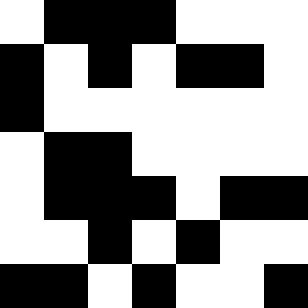[["white", "black", "black", "black", "white", "white", "white"], ["black", "white", "black", "white", "black", "black", "white"], ["black", "white", "white", "white", "white", "white", "white"], ["white", "black", "black", "white", "white", "white", "white"], ["white", "black", "black", "black", "white", "black", "black"], ["white", "white", "black", "white", "black", "white", "white"], ["black", "black", "white", "black", "white", "white", "black"]]